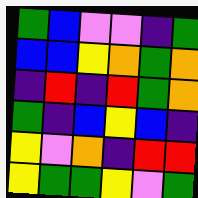[["green", "blue", "violet", "violet", "indigo", "green"], ["blue", "blue", "yellow", "orange", "green", "orange"], ["indigo", "red", "indigo", "red", "green", "orange"], ["green", "indigo", "blue", "yellow", "blue", "indigo"], ["yellow", "violet", "orange", "indigo", "red", "red"], ["yellow", "green", "green", "yellow", "violet", "green"]]